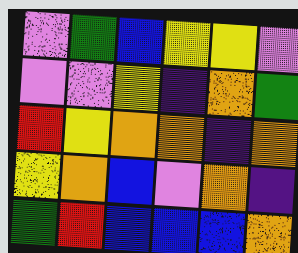[["violet", "green", "blue", "yellow", "yellow", "violet"], ["violet", "violet", "yellow", "indigo", "orange", "green"], ["red", "yellow", "orange", "orange", "indigo", "orange"], ["yellow", "orange", "blue", "violet", "orange", "indigo"], ["green", "red", "blue", "blue", "blue", "orange"]]